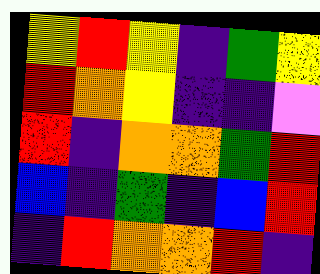[["yellow", "red", "yellow", "indigo", "green", "yellow"], ["red", "orange", "yellow", "indigo", "indigo", "violet"], ["red", "indigo", "orange", "orange", "green", "red"], ["blue", "indigo", "green", "indigo", "blue", "red"], ["indigo", "red", "orange", "orange", "red", "indigo"]]